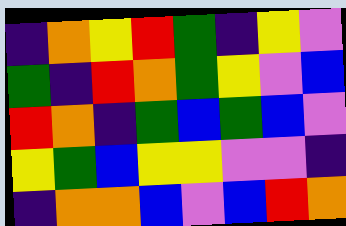[["indigo", "orange", "yellow", "red", "green", "indigo", "yellow", "violet"], ["green", "indigo", "red", "orange", "green", "yellow", "violet", "blue"], ["red", "orange", "indigo", "green", "blue", "green", "blue", "violet"], ["yellow", "green", "blue", "yellow", "yellow", "violet", "violet", "indigo"], ["indigo", "orange", "orange", "blue", "violet", "blue", "red", "orange"]]